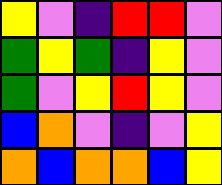[["yellow", "violet", "indigo", "red", "red", "violet"], ["green", "yellow", "green", "indigo", "yellow", "violet"], ["green", "violet", "yellow", "red", "yellow", "violet"], ["blue", "orange", "violet", "indigo", "violet", "yellow"], ["orange", "blue", "orange", "orange", "blue", "yellow"]]